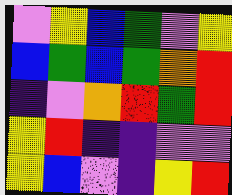[["violet", "yellow", "blue", "green", "violet", "yellow"], ["blue", "green", "blue", "green", "orange", "red"], ["indigo", "violet", "orange", "red", "green", "red"], ["yellow", "red", "indigo", "indigo", "violet", "violet"], ["yellow", "blue", "violet", "indigo", "yellow", "red"]]